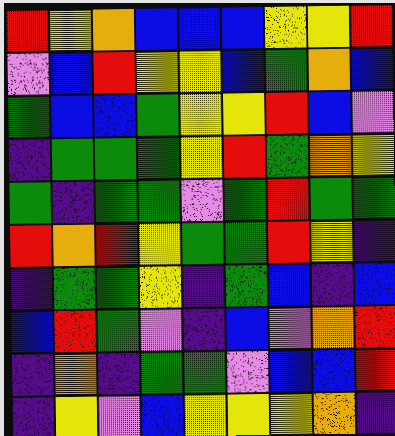[["red", "yellow", "orange", "blue", "blue", "blue", "yellow", "yellow", "red"], ["violet", "blue", "red", "yellow", "yellow", "blue", "green", "orange", "blue"], ["green", "blue", "blue", "green", "yellow", "yellow", "red", "blue", "violet"], ["indigo", "green", "green", "green", "yellow", "red", "green", "orange", "yellow"], ["green", "indigo", "green", "green", "violet", "green", "red", "green", "green"], ["red", "orange", "red", "yellow", "green", "green", "red", "yellow", "indigo"], ["indigo", "green", "green", "yellow", "indigo", "green", "blue", "indigo", "blue"], ["blue", "red", "green", "violet", "indigo", "blue", "violet", "orange", "red"], ["indigo", "orange", "indigo", "green", "green", "violet", "blue", "blue", "red"], ["indigo", "yellow", "violet", "blue", "yellow", "yellow", "yellow", "orange", "indigo"]]